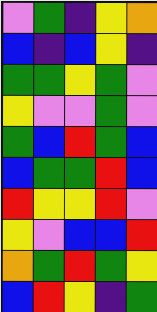[["violet", "green", "indigo", "yellow", "orange"], ["blue", "indigo", "blue", "yellow", "indigo"], ["green", "green", "yellow", "green", "violet"], ["yellow", "violet", "violet", "green", "violet"], ["green", "blue", "red", "green", "blue"], ["blue", "green", "green", "red", "blue"], ["red", "yellow", "yellow", "red", "violet"], ["yellow", "violet", "blue", "blue", "red"], ["orange", "green", "red", "green", "yellow"], ["blue", "red", "yellow", "indigo", "green"]]